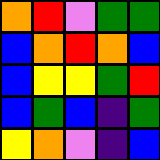[["orange", "red", "violet", "green", "green"], ["blue", "orange", "red", "orange", "blue"], ["blue", "yellow", "yellow", "green", "red"], ["blue", "green", "blue", "indigo", "green"], ["yellow", "orange", "violet", "indigo", "blue"]]